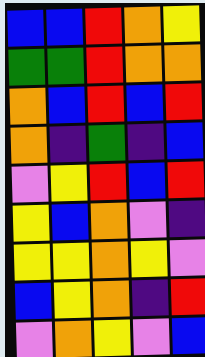[["blue", "blue", "red", "orange", "yellow"], ["green", "green", "red", "orange", "orange"], ["orange", "blue", "red", "blue", "red"], ["orange", "indigo", "green", "indigo", "blue"], ["violet", "yellow", "red", "blue", "red"], ["yellow", "blue", "orange", "violet", "indigo"], ["yellow", "yellow", "orange", "yellow", "violet"], ["blue", "yellow", "orange", "indigo", "red"], ["violet", "orange", "yellow", "violet", "blue"]]